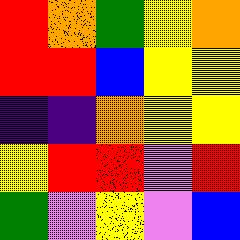[["red", "orange", "green", "yellow", "orange"], ["red", "red", "blue", "yellow", "yellow"], ["indigo", "indigo", "orange", "yellow", "yellow"], ["yellow", "red", "red", "violet", "red"], ["green", "violet", "yellow", "violet", "blue"]]